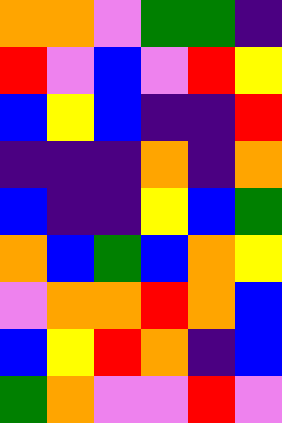[["orange", "orange", "violet", "green", "green", "indigo"], ["red", "violet", "blue", "violet", "red", "yellow"], ["blue", "yellow", "blue", "indigo", "indigo", "red"], ["indigo", "indigo", "indigo", "orange", "indigo", "orange"], ["blue", "indigo", "indigo", "yellow", "blue", "green"], ["orange", "blue", "green", "blue", "orange", "yellow"], ["violet", "orange", "orange", "red", "orange", "blue"], ["blue", "yellow", "red", "orange", "indigo", "blue"], ["green", "orange", "violet", "violet", "red", "violet"]]